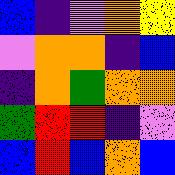[["blue", "indigo", "violet", "orange", "yellow"], ["violet", "orange", "orange", "indigo", "blue"], ["indigo", "orange", "green", "orange", "orange"], ["green", "red", "red", "indigo", "violet"], ["blue", "red", "blue", "orange", "blue"]]